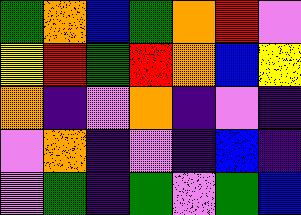[["green", "orange", "blue", "green", "orange", "red", "violet"], ["yellow", "red", "green", "red", "orange", "blue", "yellow"], ["orange", "indigo", "violet", "orange", "indigo", "violet", "indigo"], ["violet", "orange", "indigo", "violet", "indigo", "blue", "indigo"], ["violet", "green", "indigo", "green", "violet", "green", "blue"]]